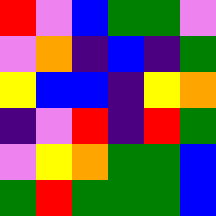[["red", "violet", "blue", "green", "green", "violet"], ["violet", "orange", "indigo", "blue", "indigo", "green"], ["yellow", "blue", "blue", "indigo", "yellow", "orange"], ["indigo", "violet", "red", "indigo", "red", "green"], ["violet", "yellow", "orange", "green", "green", "blue"], ["green", "red", "green", "green", "green", "blue"]]